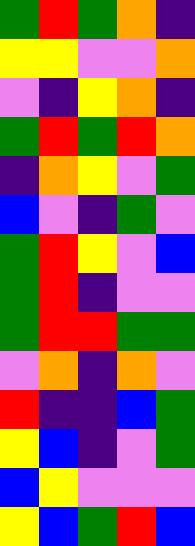[["green", "red", "green", "orange", "indigo"], ["yellow", "yellow", "violet", "violet", "orange"], ["violet", "indigo", "yellow", "orange", "indigo"], ["green", "red", "green", "red", "orange"], ["indigo", "orange", "yellow", "violet", "green"], ["blue", "violet", "indigo", "green", "violet"], ["green", "red", "yellow", "violet", "blue"], ["green", "red", "indigo", "violet", "violet"], ["green", "red", "red", "green", "green"], ["violet", "orange", "indigo", "orange", "violet"], ["red", "indigo", "indigo", "blue", "green"], ["yellow", "blue", "indigo", "violet", "green"], ["blue", "yellow", "violet", "violet", "violet"], ["yellow", "blue", "green", "red", "blue"]]